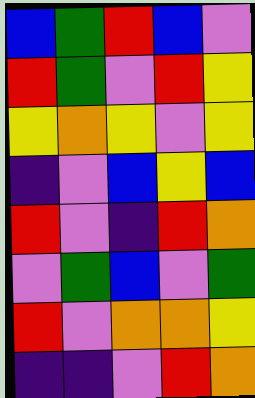[["blue", "green", "red", "blue", "violet"], ["red", "green", "violet", "red", "yellow"], ["yellow", "orange", "yellow", "violet", "yellow"], ["indigo", "violet", "blue", "yellow", "blue"], ["red", "violet", "indigo", "red", "orange"], ["violet", "green", "blue", "violet", "green"], ["red", "violet", "orange", "orange", "yellow"], ["indigo", "indigo", "violet", "red", "orange"]]